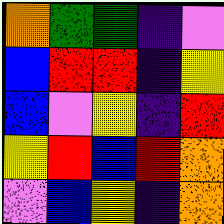[["orange", "green", "green", "indigo", "violet"], ["blue", "red", "red", "indigo", "yellow"], ["blue", "violet", "yellow", "indigo", "red"], ["yellow", "red", "blue", "red", "orange"], ["violet", "blue", "yellow", "indigo", "orange"]]